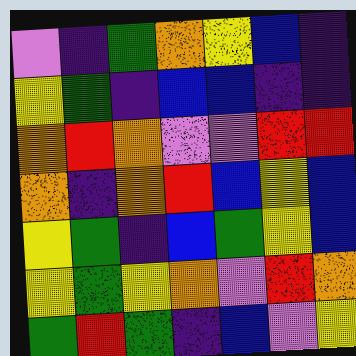[["violet", "indigo", "green", "orange", "yellow", "blue", "indigo"], ["yellow", "green", "indigo", "blue", "blue", "indigo", "indigo"], ["orange", "red", "orange", "violet", "violet", "red", "red"], ["orange", "indigo", "orange", "red", "blue", "yellow", "blue"], ["yellow", "green", "indigo", "blue", "green", "yellow", "blue"], ["yellow", "green", "yellow", "orange", "violet", "red", "orange"], ["green", "red", "green", "indigo", "blue", "violet", "yellow"]]